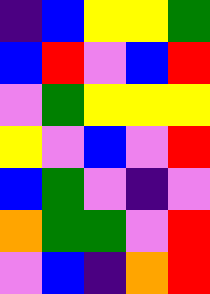[["indigo", "blue", "yellow", "yellow", "green"], ["blue", "red", "violet", "blue", "red"], ["violet", "green", "yellow", "yellow", "yellow"], ["yellow", "violet", "blue", "violet", "red"], ["blue", "green", "violet", "indigo", "violet"], ["orange", "green", "green", "violet", "red"], ["violet", "blue", "indigo", "orange", "red"]]